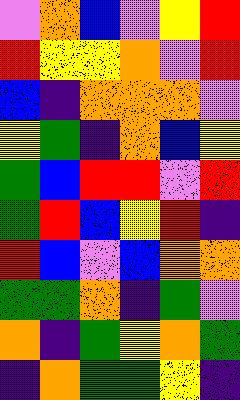[["violet", "orange", "blue", "violet", "yellow", "red"], ["red", "yellow", "yellow", "orange", "violet", "red"], ["blue", "indigo", "orange", "orange", "orange", "violet"], ["yellow", "green", "indigo", "orange", "blue", "yellow"], ["green", "blue", "red", "red", "violet", "red"], ["green", "red", "blue", "yellow", "red", "indigo"], ["red", "blue", "violet", "blue", "orange", "orange"], ["green", "green", "orange", "indigo", "green", "violet"], ["orange", "indigo", "green", "yellow", "orange", "green"], ["indigo", "orange", "green", "green", "yellow", "indigo"]]